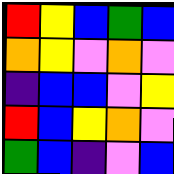[["red", "yellow", "blue", "green", "blue"], ["orange", "yellow", "violet", "orange", "violet"], ["indigo", "blue", "blue", "violet", "yellow"], ["red", "blue", "yellow", "orange", "violet"], ["green", "blue", "indigo", "violet", "blue"]]